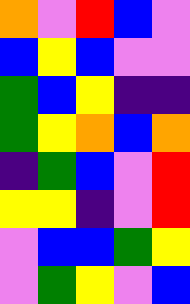[["orange", "violet", "red", "blue", "violet"], ["blue", "yellow", "blue", "violet", "violet"], ["green", "blue", "yellow", "indigo", "indigo"], ["green", "yellow", "orange", "blue", "orange"], ["indigo", "green", "blue", "violet", "red"], ["yellow", "yellow", "indigo", "violet", "red"], ["violet", "blue", "blue", "green", "yellow"], ["violet", "green", "yellow", "violet", "blue"]]